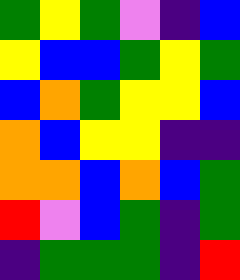[["green", "yellow", "green", "violet", "indigo", "blue"], ["yellow", "blue", "blue", "green", "yellow", "green"], ["blue", "orange", "green", "yellow", "yellow", "blue"], ["orange", "blue", "yellow", "yellow", "indigo", "indigo"], ["orange", "orange", "blue", "orange", "blue", "green"], ["red", "violet", "blue", "green", "indigo", "green"], ["indigo", "green", "green", "green", "indigo", "red"]]